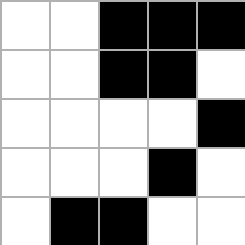[["white", "white", "black", "black", "black"], ["white", "white", "black", "black", "white"], ["white", "white", "white", "white", "black"], ["white", "white", "white", "black", "white"], ["white", "black", "black", "white", "white"]]